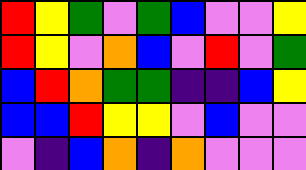[["red", "yellow", "green", "violet", "green", "blue", "violet", "violet", "yellow"], ["red", "yellow", "violet", "orange", "blue", "violet", "red", "violet", "green"], ["blue", "red", "orange", "green", "green", "indigo", "indigo", "blue", "yellow"], ["blue", "blue", "red", "yellow", "yellow", "violet", "blue", "violet", "violet"], ["violet", "indigo", "blue", "orange", "indigo", "orange", "violet", "violet", "violet"]]